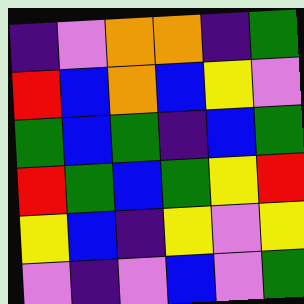[["indigo", "violet", "orange", "orange", "indigo", "green"], ["red", "blue", "orange", "blue", "yellow", "violet"], ["green", "blue", "green", "indigo", "blue", "green"], ["red", "green", "blue", "green", "yellow", "red"], ["yellow", "blue", "indigo", "yellow", "violet", "yellow"], ["violet", "indigo", "violet", "blue", "violet", "green"]]